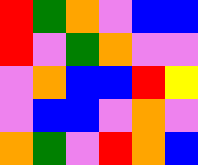[["red", "green", "orange", "violet", "blue", "blue"], ["red", "violet", "green", "orange", "violet", "violet"], ["violet", "orange", "blue", "blue", "red", "yellow"], ["violet", "blue", "blue", "violet", "orange", "violet"], ["orange", "green", "violet", "red", "orange", "blue"]]